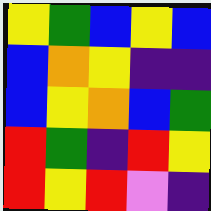[["yellow", "green", "blue", "yellow", "blue"], ["blue", "orange", "yellow", "indigo", "indigo"], ["blue", "yellow", "orange", "blue", "green"], ["red", "green", "indigo", "red", "yellow"], ["red", "yellow", "red", "violet", "indigo"]]